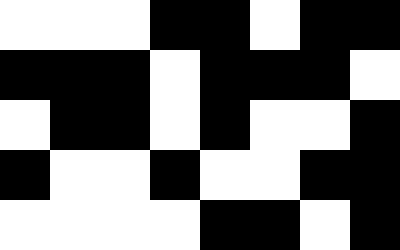[["white", "white", "white", "black", "black", "white", "black", "black"], ["black", "black", "black", "white", "black", "black", "black", "white"], ["white", "black", "black", "white", "black", "white", "white", "black"], ["black", "white", "white", "black", "white", "white", "black", "black"], ["white", "white", "white", "white", "black", "black", "white", "black"]]